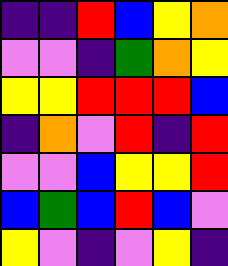[["indigo", "indigo", "red", "blue", "yellow", "orange"], ["violet", "violet", "indigo", "green", "orange", "yellow"], ["yellow", "yellow", "red", "red", "red", "blue"], ["indigo", "orange", "violet", "red", "indigo", "red"], ["violet", "violet", "blue", "yellow", "yellow", "red"], ["blue", "green", "blue", "red", "blue", "violet"], ["yellow", "violet", "indigo", "violet", "yellow", "indigo"]]